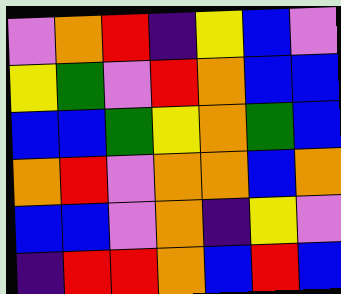[["violet", "orange", "red", "indigo", "yellow", "blue", "violet"], ["yellow", "green", "violet", "red", "orange", "blue", "blue"], ["blue", "blue", "green", "yellow", "orange", "green", "blue"], ["orange", "red", "violet", "orange", "orange", "blue", "orange"], ["blue", "blue", "violet", "orange", "indigo", "yellow", "violet"], ["indigo", "red", "red", "orange", "blue", "red", "blue"]]